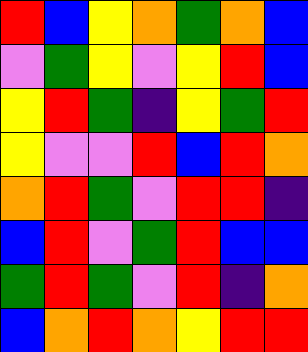[["red", "blue", "yellow", "orange", "green", "orange", "blue"], ["violet", "green", "yellow", "violet", "yellow", "red", "blue"], ["yellow", "red", "green", "indigo", "yellow", "green", "red"], ["yellow", "violet", "violet", "red", "blue", "red", "orange"], ["orange", "red", "green", "violet", "red", "red", "indigo"], ["blue", "red", "violet", "green", "red", "blue", "blue"], ["green", "red", "green", "violet", "red", "indigo", "orange"], ["blue", "orange", "red", "orange", "yellow", "red", "red"]]